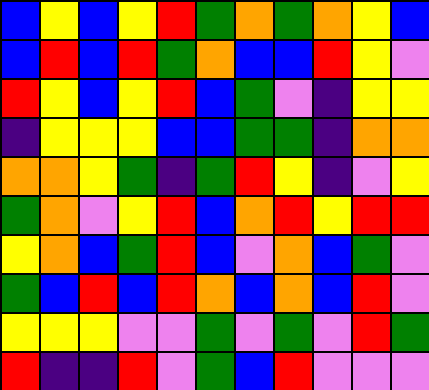[["blue", "yellow", "blue", "yellow", "red", "green", "orange", "green", "orange", "yellow", "blue"], ["blue", "red", "blue", "red", "green", "orange", "blue", "blue", "red", "yellow", "violet"], ["red", "yellow", "blue", "yellow", "red", "blue", "green", "violet", "indigo", "yellow", "yellow"], ["indigo", "yellow", "yellow", "yellow", "blue", "blue", "green", "green", "indigo", "orange", "orange"], ["orange", "orange", "yellow", "green", "indigo", "green", "red", "yellow", "indigo", "violet", "yellow"], ["green", "orange", "violet", "yellow", "red", "blue", "orange", "red", "yellow", "red", "red"], ["yellow", "orange", "blue", "green", "red", "blue", "violet", "orange", "blue", "green", "violet"], ["green", "blue", "red", "blue", "red", "orange", "blue", "orange", "blue", "red", "violet"], ["yellow", "yellow", "yellow", "violet", "violet", "green", "violet", "green", "violet", "red", "green"], ["red", "indigo", "indigo", "red", "violet", "green", "blue", "red", "violet", "violet", "violet"]]